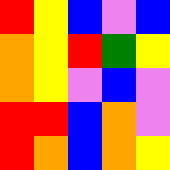[["red", "yellow", "blue", "violet", "blue"], ["orange", "yellow", "red", "green", "yellow"], ["orange", "yellow", "violet", "blue", "violet"], ["red", "red", "blue", "orange", "violet"], ["red", "orange", "blue", "orange", "yellow"]]